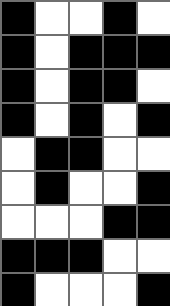[["black", "white", "white", "black", "white"], ["black", "white", "black", "black", "black"], ["black", "white", "black", "black", "white"], ["black", "white", "black", "white", "black"], ["white", "black", "black", "white", "white"], ["white", "black", "white", "white", "black"], ["white", "white", "white", "black", "black"], ["black", "black", "black", "white", "white"], ["black", "white", "white", "white", "black"]]